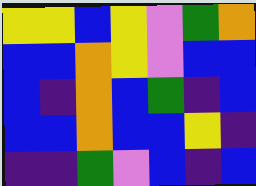[["yellow", "yellow", "blue", "yellow", "violet", "green", "orange"], ["blue", "blue", "orange", "yellow", "violet", "blue", "blue"], ["blue", "indigo", "orange", "blue", "green", "indigo", "blue"], ["blue", "blue", "orange", "blue", "blue", "yellow", "indigo"], ["indigo", "indigo", "green", "violet", "blue", "indigo", "blue"]]